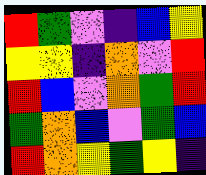[["red", "green", "violet", "indigo", "blue", "yellow"], ["yellow", "yellow", "indigo", "orange", "violet", "red"], ["red", "blue", "violet", "orange", "green", "red"], ["green", "orange", "blue", "violet", "green", "blue"], ["red", "orange", "yellow", "green", "yellow", "indigo"]]